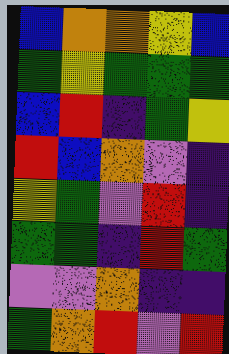[["blue", "orange", "orange", "yellow", "blue"], ["green", "yellow", "green", "green", "green"], ["blue", "red", "indigo", "green", "yellow"], ["red", "blue", "orange", "violet", "indigo"], ["yellow", "green", "violet", "red", "indigo"], ["green", "green", "indigo", "red", "green"], ["violet", "violet", "orange", "indigo", "indigo"], ["green", "orange", "red", "violet", "red"]]